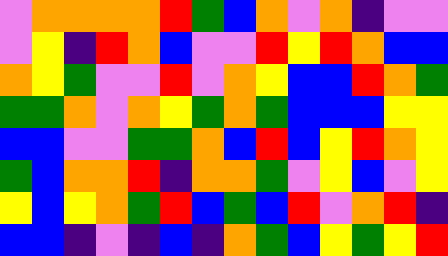[["violet", "orange", "orange", "orange", "orange", "red", "green", "blue", "orange", "violet", "orange", "indigo", "violet", "violet"], ["violet", "yellow", "indigo", "red", "orange", "blue", "violet", "violet", "red", "yellow", "red", "orange", "blue", "blue"], ["orange", "yellow", "green", "violet", "violet", "red", "violet", "orange", "yellow", "blue", "blue", "red", "orange", "green"], ["green", "green", "orange", "violet", "orange", "yellow", "green", "orange", "green", "blue", "blue", "blue", "yellow", "yellow"], ["blue", "blue", "violet", "violet", "green", "green", "orange", "blue", "red", "blue", "yellow", "red", "orange", "yellow"], ["green", "blue", "orange", "orange", "red", "indigo", "orange", "orange", "green", "violet", "yellow", "blue", "violet", "yellow"], ["yellow", "blue", "yellow", "orange", "green", "red", "blue", "green", "blue", "red", "violet", "orange", "red", "indigo"], ["blue", "blue", "indigo", "violet", "indigo", "blue", "indigo", "orange", "green", "blue", "yellow", "green", "yellow", "red"]]